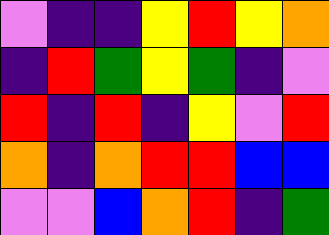[["violet", "indigo", "indigo", "yellow", "red", "yellow", "orange"], ["indigo", "red", "green", "yellow", "green", "indigo", "violet"], ["red", "indigo", "red", "indigo", "yellow", "violet", "red"], ["orange", "indigo", "orange", "red", "red", "blue", "blue"], ["violet", "violet", "blue", "orange", "red", "indigo", "green"]]